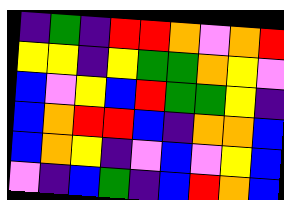[["indigo", "green", "indigo", "red", "red", "orange", "violet", "orange", "red"], ["yellow", "yellow", "indigo", "yellow", "green", "green", "orange", "yellow", "violet"], ["blue", "violet", "yellow", "blue", "red", "green", "green", "yellow", "indigo"], ["blue", "orange", "red", "red", "blue", "indigo", "orange", "orange", "blue"], ["blue", "orange", "yellow", "indigo", "violet", "blue", "violet", "yellow", "blue"], ["violet", "indigo", "blue", "green", "indigo", "blue", "red", "orange", "blue"]]